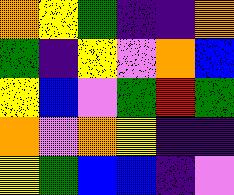[["orange", "yellow", "green", "indigo", "indigo", "orange"], ["green", "indigo", "yellow", "violet", "orange", "blue"], ["yellow", "blue", "violet", "green", "red", "green"], ["orange", "violet", "orange", "yellow", "indigo", "indigo"], ["yellow", "green", "blue", "blue", "indigo", "violet"]]